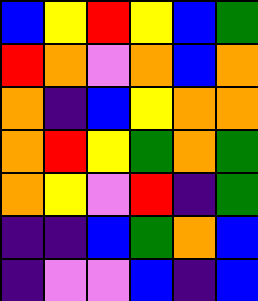[["blue", "yellow", "red", "yellow", "blue", "green"], ["red", "orange", "violet", "orange", "blue", "orange"], ["orange", "indigo", "blue", "yellow", "orange", "orange"], ["orange", "red", "yellow", "green", "orange", "green"], ["orange", "yellow", "violet", "red", "indigo", "green"], ["indigo", "indigo", "blue", "green", "orange", "blue"], ["indigo", "violet", "violet", "blue", "indigo", "blue"]]